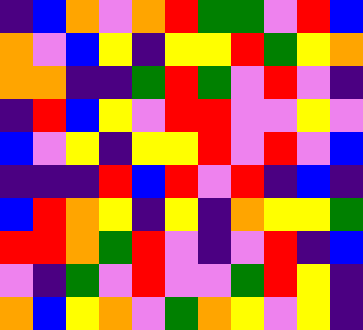[["indigo", "blue", "orange", "violet", "orange", "red", "green", "green", "violet", "red", "blue"], ["orange", "violet", "blue", "yellow", "indigo", "yellow", "yellow", "red", "green", "yellow", "orange"], ["orange", "orange", "indigo", "indigo", "green", "red", "green", "violet", "red", "violet", "indigo"], ["indigo", "red", "blue", "yellow", "violet", "red", "red", "violet", "violet", "yellow", "violet"], ["blue", "violet", "yellow", "indigo", "yellow", "yellow", "red", "violet", "red", "violet", "blue"], ["indigo", "indigo", "indigo", "red", "blue", "red", "violet", "red", "indigo", "blue", "indigo"], ["blue", "red", "orange", "yellow", "indigo", "yellow", "indigo", "orange", "yellow", "yellow", "green"], ["red", "red", "orange", "green", "red", "violet", "indigo", "violet", "red", "indigo", "blue"], ["violet", "indigo", "green", "violet", "red", "violet", "violet", "green", "red", "yellow", "indigo"], ["orange", "blue", "yellow", "orange", "violet", "green", "orange", "yellow", "violet", "yellow", "indigo"]]